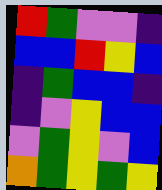[["red", "green", "violet", "violet", "indigo"], ["blue", "blue", "red", "yellow", "blue"], ["indigo", "green", "blue", "blue", "indigo"], ["indigo", "violet", "yellow", "blue", "blue"], ["violet", "green", "yellow", "violet", "blue"], ["orange", "green", "yellow", "green", "yellow"]]